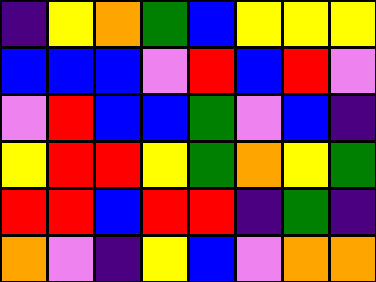[["indigo", "yellow", "orange", "green", "blue", "yellow", "yellow", "yellow"], ["blue", "blue", "blue", "violet", "red", "blue", "red", "violet"], ["violet", "red", "blue", "blue", "green", "violet", "blue", "indigo"], ["yellow", "red", "red", "yellow", "green", "orange", "yellow", "green"], ["red", "red", "blue", "red", "red", "indigo", "green", "indigo"], ["orange", "violet", "indigo", "yellow", "blue", "violet", "orange", "orange"]]